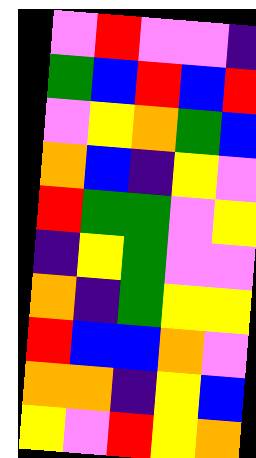[["violet", "red", "violet", "violet", "indigo"], ["green", "blue", "red", "blue", "red"], ["violet", "yellow", "orange", "green", "blue"], ["orange", "blue", "indigo", "yellow", "violet"], ["red", "green", "green", "violet", "yellow"], ["indigo", "yellow", "green", "violet", "violet"], ["orange", "indigo", "green", "yellow", "yellow"], ["red", "blue", "blue", "orange", "violet"], ["orange", "orange", "indigo", "yellow", "blue"], ["yellow", "violet", "red", "yellow", "orange"]]